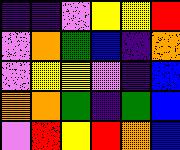[["indigo", "indigo", "violet", "yellow", "yellow", "red"], ["violet", "orange", "green", "blue", "indigo", "orange"], ["violet", "yellow", "yellow", "violet", "indigo", "blue"], ["orange", "orange", "green", "indigo", "green", "blue"], ["violet", "red", "yellow", "red", "orange", "blue"]]